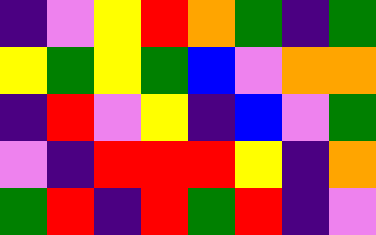[["indigo", "violet", "yellow", "red", "orange", "green", "indigo", "green"], ["yellow", "green", "yellow", "green", "blue", "violet", "orange", "orange"], ["indigo", "red", "violet", "yellow", "indigo", "blue", "violet", "green"], ["violet", "indigo", "red", "red", "red", "yellow", "indigo", "orange"], ["green", "red", "indigo", "red", "green", "red", "indigo", "violet"]]